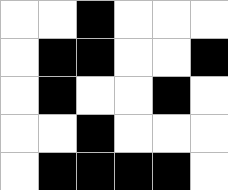[["white", "white", "black", "white", "white", "white"], ["white", "black", "black", "white", "white", "black"], ["white", "black", "white", "white", "black", "white"], ["white", "white", "black", "white", "white", "white"], ["white", "black", "black", "black", "black", "white"]]